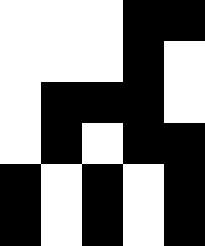[["white", "white", "white", "black", "black"], ["white", "white", "white", "black", "white"], ["white", "black", "black", "black", "white"], ["white", "black", "white", "black", "black"], ["black", "white", "black", "white", "black"], ["black", "white", "black", "white", "black"]]